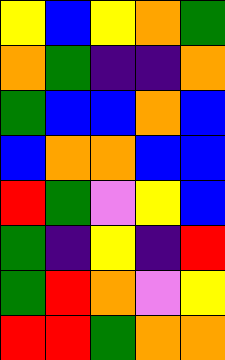[["yellow", "blue", "yellow", "orange", "green"], ["orange", "green", "indigo", "indigo", "orange"], ["green", "blue", "blue", "orange", "blue"], ["blue", "orange", "orange", "blue", "blue"], ["red", "green", "violet", "yellow", "blue"], ["green", "indigo", "yellow", "indigo", "red"], ["green", "red", "orange", "violet", "yellow"], ["red", "red", "green", "orange", "orange"]]